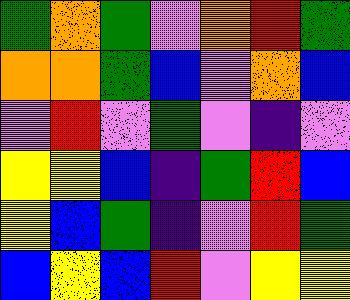[["green", "orange", "green", "violet", "orange", "red", "green"], ["orange", "orange", "green", "blue", "violet", "orange", "blue"], ["violet", "red", "violet", "green", "violet", "indigo", "violet"], ["yellow", "yellow", "blue", "indigo", "green", "red", "blue"], ["yellow", "blue", "green", "indigo", "violet", "red", "green"], ["blue", "yellow", "blue", "red", "violet", "yellow", "yellow"]]